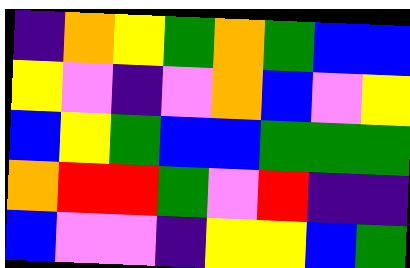[["indigo", "orange", "yellow", "green", "orange", "green", "blue", "blue"], ["yellow", "violet", "indigo", "violet", "orange", "blue", "violet", "yellow"], ["blue", "yellow", "green", "blue", "blue", "green", "green", "green"], ["orange", "red", "red", "green", "violet", "red", "indigo", "indigo"], ["blue", "violet", "violet", "indigo", "yellow", "yellow", "blue", "green"]]